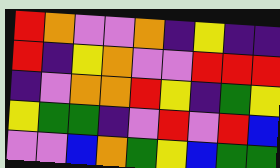[["red", "orange", "violet", "violet", "orange", "indigo", "yellow", "indigo", "indigo"], ["red", "indigo", "yellow", "orange", "violet", "violet", "red", "red", "red"], ["indigo", "violet", "orange", "orange", "red", "yellow", "indigo", "green", "yellow"], ["yellow", "green", "green", "indigo", "violet", "red", "violet", "red", "blue"], ["violet", "violet", "blue", "orange", "green", "yellow", "blue", "green", "green"]]